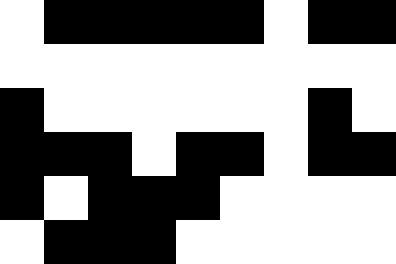[["white", "black", "black", "black", "black", "black", "white", "black", "black"], ["white", "white", "white", "white", "white", "white", "white", "white", "white"], ["black", "white", "white", "white", "white", "white", "white", "black", "white"], ["black", "black", "black", "white", "black", "black", "white", "black", "black"], ["black", "white", "black", "black", "black", "white", "white", "white", "white"], ["white", "black", "black", "black", "white", "white", "white", "white", "white"]]